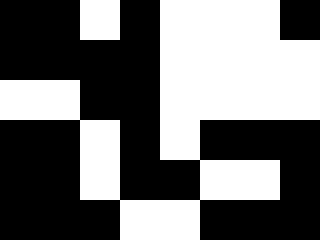[["black", "black", "white", "black", "white", "white", "white", "black"], ["black", "black", "black", "black", "white", "white", "white", "white"], ["white", "white", "black", "black", "white", "white", "white", "white"], ["black", "black", "white", "black", "white", "black", "black", "black"], ["black", "black", "white", "black", "black", "white", "white", "black"], ["black", "black", "black", "white", "white", "black", "black", "black"]]